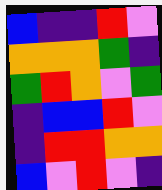[["blue", "indigo", "indigo", "red", "violet"], ["orange", "orange", "orange", "green", "indigo"], ["green", "red", "orange", "violet", "green"], ["indigo", "blue", "blue", "red", "violet"], ["indigo", "red", "red", "orange", "orange"], ["blue", "violet", "red", "violet", "indigo"]]